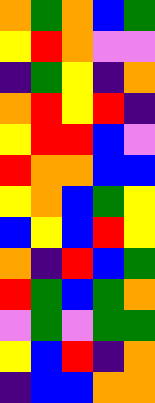[["orange", "green", "orange", "blue", "green"], ["yellow", "red", "orange", "violet", "violet"], ["indigo", "green", "yellow", "indigo", "orange"], ["orange", "red", "yellow", "red", "indigo"], ["yellow", "red", "red", "blue", "violet"], ["red", "orange", "orange", "blue", "blue"], ["yellow", "orange", "blue", "green", "yellow"], ["blue", "yellow", "blue", "red", "yellow"], ["orange", "indigo", "red", "blue", "green"], ["red", "green", "blue", "green", "orange"], ["violet", "green", "violet", "green", "green"], ["yellow", "blue", "red", "indigo", "orange"], ["indigo", "blue", "blue", "orange", "orange"]]